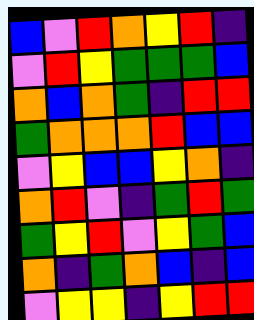[["blue", "violet", "red", "orange", "yellow", "red", "indigo"], ["violet", "red", "yellow", "green", "green", "green", "blue"], ["orange", "blue", "orange", "green", "indigo", "red", "red"], ["green", "orange", "orange", "orange", "red", "blue", "blue"], ["violet", "yellow", "blue", "blue", "yellow", "orange", "indigo"], ["orange", "red", "violet", "indigo", "green", "red", "green"], ["green", "yellow", "red", "violet", "yellow", "green", "blue"], ["orange", "indigo", "green", "orange", "blue", "indigo", "blue"], ["violet", "yellow", "yellow", "indigo", "yellow", "red", "red"]]